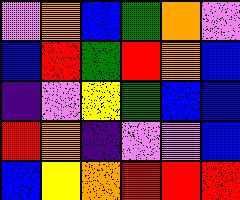[["violet", "orange", "blue", "green", "orange", "violet"], ["blue", "red", "green", "red", "orange", "blue"], ["indigo", "violet", "yellow", "green", "blue", "blue"], ["red", "orange", "indigo", "violet", "violet", "blue"], ["blue", "yellow", "orange", "red", "red", "red"]]